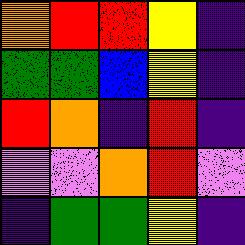[["orange", "red", "red", "yellow", "indigo"], ["green", "green", "blue", "yellow", "indigo"], ["red", "orange", "indigo", "red", "indigo"], ["violet", "violet", "orange", "red", "violet"], ["indigo", "green", "green", "yellow", "indigo"]]